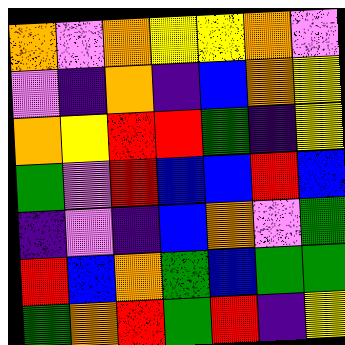[["orange", "violet", "orange", "yellow", "yellow", "orange", "violet"], ["violet", "indigo", "orange", "indigo", "blue", "orange", "yellow"], ["orange", "yellow", "red", "red", "green", "indigo", "yellow"], ["green", "violet", "red", "blue", "blue", "red", "blue"], ["indigo", "violet", "indigo", "blue", "orange", "violet", "green"], ["red", "blue", "orange", "green", "blue", "green", "green"], ["green", "orange", "red", "green", "red", "indigo", "yellow"]]